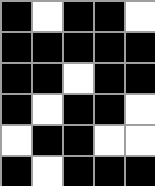[["black", "white", "black", "black", "white"], ["black", "black", "black", "black", "black"], ["black", "black", "white", "black", "black"], ["black", "white", "black", "black", "white"], ["white", "black", "black", "white", "white"], ["black", "white", "black", "black", "black"]]